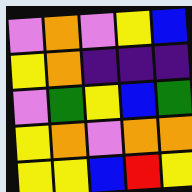[["violet", "orange", "violet", "yellow", "blue"], ["yellow", "orange", "indigo", "indigo", "indigo"], ["violet", "green", "yellow", "blue", "green"], ["yellow", "orange", "violet", "orange", "orange"], ["yellow", "yellow", "blue", "red", "yellow"]]